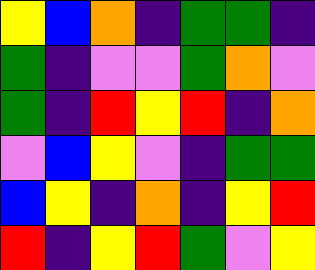[["yellow", "blue", "orange", "indigo", "green", "green", "indigo"], ["green", "indigo", "violet", "violet", "green", "orange", "violet"], ["green", "indigo", "red", "yellow", "red", "indigo", "orange"], ["violet", "blue", "yellow", "violet", "indigo", "green", "green"], ["blue", "yellow", "indigo", "orange", "indigo", "yellow", "red"], ["red", "indigo", "yellow", "red", "green", "violet", "yellow"]]